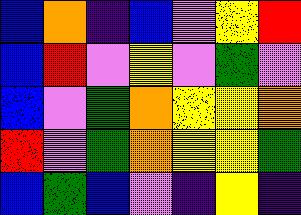[["blue", "orange", "indigo", "blue", "violet", "yellow", "red"], ["blue", "red", "violet", "yellow", "violet", "green", "violet"], ["blue", "violet", "green", "orange", "yellow", "yellow", "orange"], ["red", "violet", "green", "orange", "yellow", "yellow", "green"], ["blue", "green", "blue", "violet", "indigo", "yellow", "indigo"]]